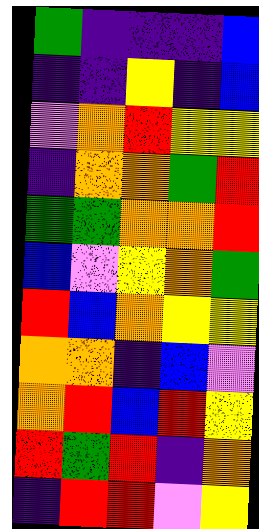[["green", "indigo", "indigo", "indigo", "blue"], ["indigo", "indigo", "yellow", "indigo", "blue"], ["violet", "orange", "red", "yellow", "yellow"], ["indigo", "orange", "orange", "green", "red"], ["green", "green", "orange", "orange", "red"], ["blue", "violet", "yellow", "orange", "green"], ["red", "blue", "orange", "yellow", "yellow"], ["orange", "orange", "indigo", "blue", "violet"], ["orange", "red", "blue", "red", "yellow"], ["red", "green", "red", "indigo", "orange"], ["indigo", "red", "red", "violet", "yellow"]]